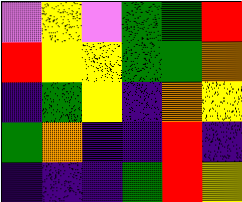[["violet", "yellow", "violet", "green", "green", "red"], ["red", "yellow", "yellow", "green", "green", "orange"], ["indigo", "green", "yellow", "indigo", "orange", "yellow"], ["green", "orange", "indigo", "indigo", "red", "indigo"], ["indigo", "indigo", "indigo", "green", "red", "yellow"]]